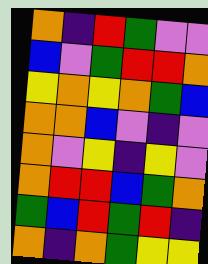[["orange", "indigo", "red", "green", "violet", "violet"], ["blue", "violet", "green", "red", "red", "orange"], ["yellow", "orange", "yellow", "orange", "green", "blue"], ["orange", "orange", "blue", "violet", "indigo", "violet"], ["orange", "violet", "yellow", "indigo", "yellow", "violet"], ["orange", "red", "red", "blue", "green", "orange"], ["green", "blue", "red", "green", "red", "indigo"], ["orange", "indigo", "orange", "green", "yellow", "yellow"]]